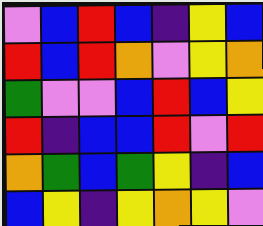[["violet", "blue", "red", "blue", "indigo", "yellow", "blue"], ["red", "blue", "red", "orange", "violet", "yellow", "orange"], ["green", "violet", "violet", "blue", "red", "blue", "yellow"], ["red", "indigo", "blue", "blue", "red", "violet", "red"], ["orange", "green", "blue", "green", "yellow", "indigo", "blue"], ["blue", "yellow", "indigo", "yellow", "orange", "yellow", "violet"]]